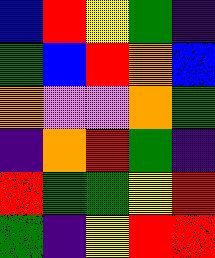[["blue", "red", "yellow", "green", "indigo"], ["green", "blue", "red", "orange", "blue"], ["orange", "violet", "violet", "orange", "green"], ["indigo", "orange", "red", "green", "indigo"], ["red", "green", "green", "yellow", "red"], ["green", "indigo", "yellow", "red", "red"]]